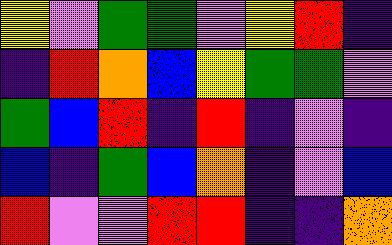[["yellow", "violet", "green", "green", "violet", "yellow", "red", "indigo"], ["indigo", "red", "orange", "blue", "yellow", "green", "green", "violet"], ["green", "blue", "red", "indigo", "red", "indigo", "violet", "indigo"], ["blue", "indigo", "green", "blue", "orange", "indigo", "violet", "blue"], ["red", "violet", "violet", "red", "red", "indigo", "indigo", "orange"]]